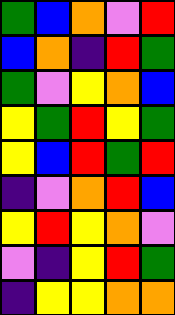[["green", "blue", "orange", "violet", "red"], ["blue", "orange", "indigo", "red", "green"], ["green", "violet", "yellow", "orange", "blue"], ["yellow", "green", "red", "yellow", "green"], ["yellow", "blue", "red", "green", "red"], ["indigo", "violet", "orange", "red", "blue"], ["yellow", "red", "yellow", "orange", "violet"], ["violet", "indigo", "yellow", "red", "green"], ["indigo", "yellow", "yellow", "orange", "orange"]]